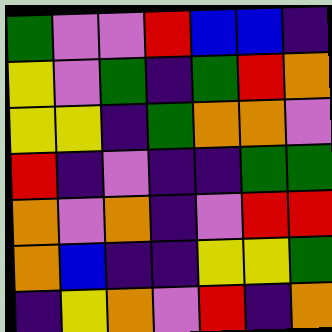[["green", "violet", "violet", "red", "blue", "blue", "indigo"], ["yellow", "violet", "green", "indigo", "green", "red", "orange"], ["yellow", "yellow", "indigo", "green", "orange", "orange", "violet"], ["red", "indigo", "violet", "indigo", "indigo", "green", "green"], ["orange", "violet", "orange", "indigo", "violet", "red", "red"], ["orange", "blue", "indigo", "indigo", "yellow", "yellow", "green"], ["indigo", "yellow", "orange", "violet", "red", "indigo", "orange"]]